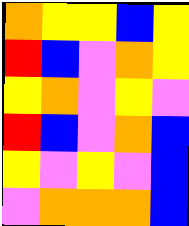[["orange", "yellow", "yellow", "blue", "yellow"], ["red", "blue", "violet", "orange", "yellow"], ["yellow", "orange", "violet", "yellow", "violet"], ["red", "blue", "violet", "orange", "blue"], ["yellow", "violet", "yellow", "violet", "blue"], ["violet", "orange", "orange", "orange", "blue"]]